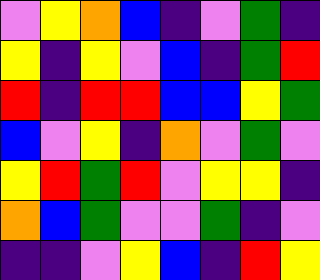[["violet", "yellow", "orange", "blue", "indigo", "violet", "green", "indigo"], ["yellow", "indigo", "yellow", "violet", "blue", "indigo", "green", "red"], ["red", "indigo", "red", "red", "blue", "blue", "yellow", "green"], ["blue", "violet", "yellow", "indigo", "orange", "violet", "green", "violet"], ["yellow", "red", "green", "red", "violet", "yellow", "yellow", "indigo"], ["orange", "blue", "green", "violet", "violet", "green", "indigo", "violet"], ["indigo", "indigo", "violet", "yellow", "blue", "indigo", "red", "yellow"]]